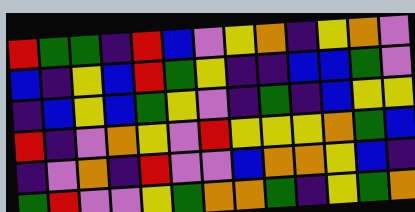[["red", "green", "green", "indigo", "red", "blue", "violet", "yellow", "orange", "indigo", "yellow", "orange", "violet"], ["blue", "indigo", "yellow", "blue", "red", "green", "yellow", "indigo", "indigo", "blue", "blue", "green", "violet"], ["indigo", "blue", "yellow", "blue", "green", "yellow", "violet", "indigo", "green", "indigo", "blue", "yellow", "yellow"], ["red", "indigo", "violet", "orange", "yellow", "violet", "red", "yellow", "yellow", "yellow", "orange", "green", "blue"], ["indigo", "violet", "orange", "indigo", "red", "violet", "violet", "blue", "orange", "orange", "yellow", "blue", "indigo"], ["green", "red", "violet", "violet", "yellow", "green", "orange", "orange", "green", "indigo", "yellow", "green", "orange"]]